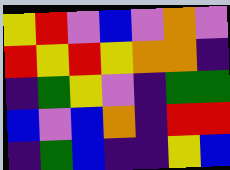[["yellow", "red", "violet", "blue", "violet", "orange", "violet"], ["red", "yellow", "red", "yellow", "orange", "orange", "indigo"], ["indigo", "green", "yellow", "violet", "indigo", "green", "green"], ["blue", "violet", "blue", "orange", "indigo", "red", "red"], ["indigo", "green", "blue", "indigo", "indigo", "yellow", "blue"]]